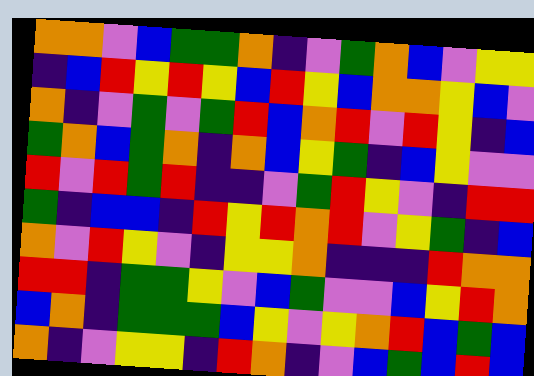[["orange", "orange", "violet", "blue", "green", "green", "orange", "indigo", "violet", "green", "orange", "blue", "violet", "yellow", "yellow"], ["indigo", "blue", "red", "yellow", "red", "yellow", "blue", "red", "yellow", "blue", "orange", "orange", "yellow", "blue", "violet"], ["orange", "indigo", "violet", "green", "violet", "green", "red", "blue", "orange", "red", "violet", "red", "yellow", "indigo", "blue"], ["green", "orange", "blue", "green", "orange", "indigo", "orange", "blue", "yellow", "green", "indigo", "blue", "yellow", "violet", "violet"], ["red", "violet", "red", "green", "red", "indigo", "indigo", "violet", "green", "red", "yellow", "violet", "indigo", "red", "red"], ["green", "indigo", "blue", "blue", "indigo", "red", "yellow", "red", "orange", "red", "violet", "yellow", "green", "indigo", "blue"], ["orange", "violet", "red", "yellow", "violet", "indigo", "yellow", "yellow", "orange", "indigo", "indigo", "indigo", "red", "orange", "orange"], ["red", "red", "indigo", "green", "green", "yellow", "violet", "blue", "green", "violet", "violet", "blue", "yellow", "red", "orange"], ["blue", "orange", "indigo", "green", "green", "green", "blue", "yellow", "violet", "yellow", "orange", "red", "blue", "green", "blue"], ["orange", "indigo", "violet", "yellow", "yellow", "indigo", "red", "orange", "indigo", "violet", "blue", "green", "blue", "red", "blue"]]